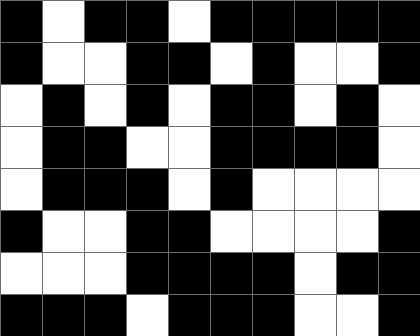[["black", "white", "black", "black", "white", "black", "black", "black", "black", "black"], ["black", "white", "white", "black", "black", "white", "black", "white", "white", "black"], ["white", "black", "white", "black", "white", "black", "black", "white", "black", "white"], ["white", "black", "black", "white", "white", "black", "black", "black", "black", "white"], ["white", "black", "black", "black", "white", "black", "white", "white", "white", "white"], ["black", "white", "white", "black", "black", "white", "white", "white", "white", "black"], ["white", "white", "white", "black", "black", "black", "black", "white", "black", "black"], ["black", "black", "black", "white", "black", "black", "black", "white", "white", "black"]]